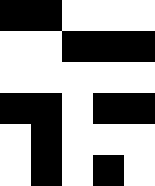[["black", "black", "white", "white", "white"], ["white", "white", "black", "black", "black"], ["white", "white", "white", "white", "white"], ["black", "black", "white", "black", "black"], ["white", "black", "white", "white", "white"], ["white", "black", "white", "black", "white"]]